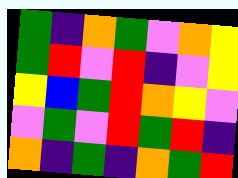[["green", "indigo", "orange", "green", "violet", "orange", "yellow"], ["green", "red", "violet", "red", "indigo", "violet", "yellow"], ["yellow", "blue", "green", "red", "orange", "yellow", "violet"], ["violet", "green", "violet", "red", "green", "red", "indigo"], ["orange", "indigo", "green", "indigo", "orange", "green", "red"]]